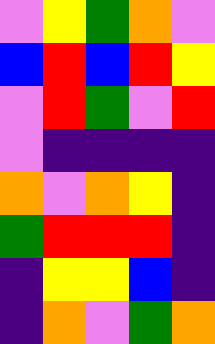[["violet", "yellow", "green", "orange", "violet"], ["blue", "red", "blue", "red", "yellow"], ["violet", "red", "green", "violet", "red"], ["violet", "indigo", "indigo", "indigo", "indigo"], ["orange", "violet", "orange", "yellow", "indigo"], ["green", "red", "red", "red", "indigo"], ["indigo", "yellow", "yellow", "blue", "indigo"], ["indigo", "orange", "violet", "green", "orange"]]